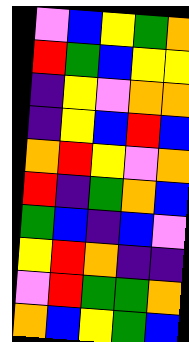[["violet", "blue", "yellow", "green", "orange"], ["red", "green", "blue", "yellow", "yellow"], ["indigo", "yellow", "violet", "orange", "orange"], ["indigo", "yellow", "blue", "red", "blue"], ["orange", "red", "yellow", "violet", "orange"], ["red", "indigo", "green", "orange", "blue"], ["green", "blue", "indigo", "blue", "violet"], ["yellow", "red", "orange", "indigo", "indigo"], ["violet", "red", "green", "green", "orange"], ["orange", "blue", "yellow", "green", "blue"]]